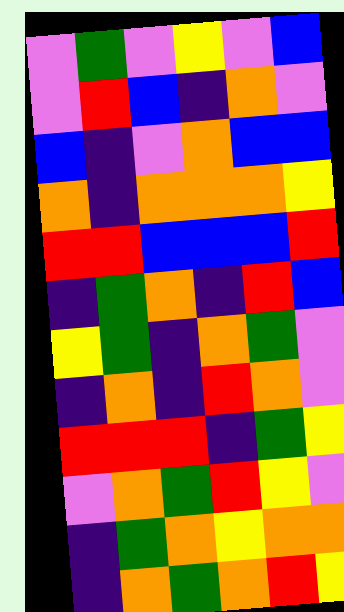[["violet", "green", "violet", "yellow", "violet", "blue"], ["violet", "red", "blue", "indigo", "orange", "violet"], ["blue", "indigo", "violet", "orange", "blue", "blue"], ["orange", "indigo", "orange", "orange", "orange", "yellow"], ["red", "red", "blue", "blue", "blue", "red"], ["indigo", "green", "orange", "indigo", "red", "blue"], ["yellow", "green", "indigo", "orange", "green", "violet"], ["indigo", "orange", "indigo", "red", "orange", "violet"], ["red", "red", "red", "indigo", "green", "yellow"], ["violet", "orange", "green", "red", "yellow", "violet"], ["indigo", "green", "orange", "yellow", "orange", "orange"], ["indigo", "orange", "green", "orange", "red", "yellow"]]